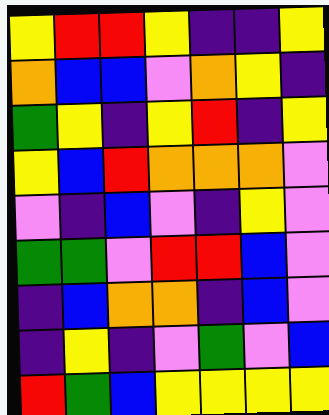[["yellow", "red", "red", "yellow", "indigo", "indigo", "yellow"], ["orange", "blue", "blue", "violet", "orange", "yellow", "indigo"], ["green", "yellow", "indigo", "yellow", "red", "indigo", "yellow"], ["yellow", "blue", "red", "orange", "orange", "orange", "violet"], ["violet", "indigo", "blue", "violet", "indigo", "yellow", "violet"], ["green", "green", "violet", "red", "red", "blue", "violet"], ["indigo", "blue", "orange", "orange", "indigo", "blue", "violet"], ["indigo", "yellow", "indigo", "violet", "green", "violet", "blue"], ["red", "green", "blue", "yellow", "yellow", "yellow", "yellow"]]